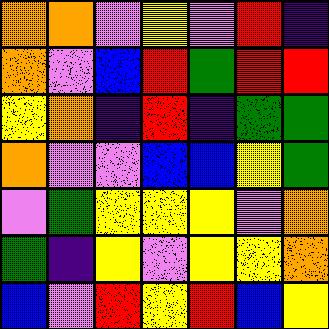[["orange", "orange", "violet", "yellow", "violet", "red", "indigo"], ["orange", "violet", "blue", "red", "green", "red", "red"], ["yellow", "orange", "indigo", "red", "indigo", "green", "green"], ["orange", "violet", "violet", "blue", "blue", "yellow", "green"], ["violet", "green", "yellow", "yellow", "yellow", "violet", "orange"], ["green", "indigo", "yellow", "violet", "yellow", "yellow", "orange"], ["blue", "violet", "red", "yellow", "red", "blue", "yellow"]]